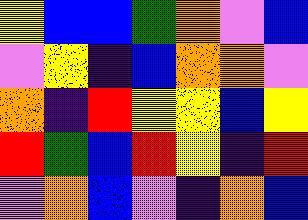[["yellow", "blue", "blue", "green", "orange", "violet", "blue"], ["violet", "yellow", "indigo", "blue", "orange", "orange", "violet"], ["orange", "indigo", "red", "yellow", "yellow", "blue", "yellow"], ["red", "green", "blue", "red", "yellow", "indigo", "red"], ["violet", "orange", "blue", "violet", "indigo", "orange", "blue"]]